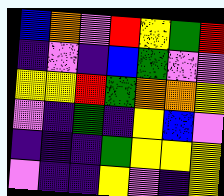[["blue", "orange", "violet", "red", "yellow", "green", "red"], ["indigo", "violet", "indigo", "blue", "green", "violet", "violet"], ["yellow", "yellow", "red", "green", "orange", "orange", "yellow"], ["violet", "indigo", "green", "indigo", "yellow", "blue", "violet"], ["indigo", "indigo", "indigo", "green", "yellow", "yellow", "yellow"], ["violet", "indigo", "indigo", "yellow", "violet", "indigo", "yellow"]]